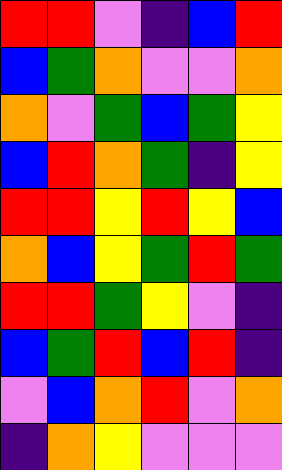[["red", "red", "violet", "indigo", "blue", "red"], ["blue", "green", "orange", "violet", "violet", "orange"], ["orange", "violet", "green", "blue", "green", "yellow"], ["blue", "red", "orange", "green", "indigo", "yellow"], ["red", "red", "yellow", "red", "yellow", "blue"], ["orange", "blue", "yellow", "green", "red", "green"], ["red", "red", "green", "yellow", "violet", "indigo"], ["blue", "green", "red", "blue", "red", "indigo"], ["violet", "blue", "orange", "red", "violet", "orange"], ["indigo", "orange", "yellow", "violet", "violet", "violet"]]